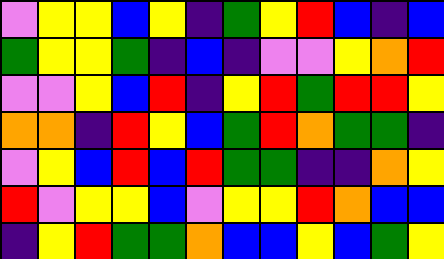[["violet", "yellow", "yellow", "blue", "yellow", "indigo", "green", "yellow", "red", "blue", "indigo", "blue"], ["green", "yellow", "yellow", "green", "indigo", "blue", "indigo", "violet", "violet", "yellow", "orange", "red"], ["violet", "violet", "yellow", "blue", "red", "indigo", "yellow", "red", "green", "red", "red", "yellow"], ["orange", "orange", "indigo", "red", "yellow", "blue", "green", "red", "orange", "green", "green", "indigo"], ["violet", "yellow", "blue", "red", "blue", "red", "green", "green", "indigo", "indigo", "orange", "yellow"], ["red", "violet", "yellow", "yellow", "blue", "violet", "yellow", "yellow", "red", "orange", "blue", "blue"], ["indigo", "yellow", "red", "green", "green", "orange", "blue", "blue", "yellow", "blue", "green", "yellow"]]